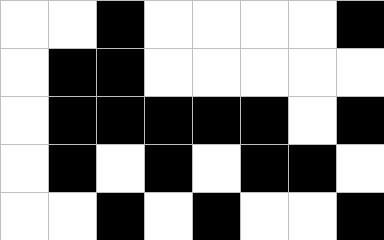[["white", "white", "black", "white", "white", "white", "white", "black"], ["white", "black", "black", "white", "white", "white", "white", "white"], ["white", "black", "black", "black", "black", "black", "white", "black"], ["white", "black", "white", "black", "white", "black", "black", "white"], ["white", "white", "black", "white", "black", "white", "white", "black"]]